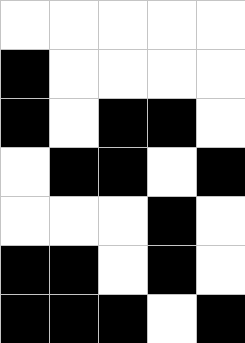[["white", "white", "white", "white", "white"], ["black", "white", "white", "white", "white"], ["black", "white", "black", "black", "white"], ["white", "black", "black", "white", "black"], ["white", "white", "white", "black", "white"], ["black", "black", "white", "black", "white"], ["black", "black", "black", "white", "black"]]